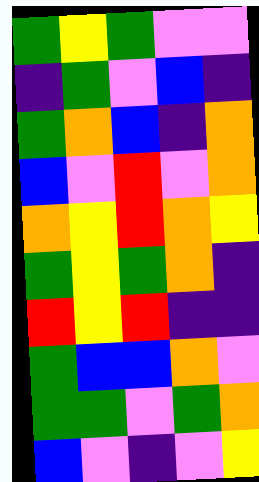[["green", "yellow", "green", "violet", "violet"], ["indigo", "green", "violet", "blue", "indigo"], ["green", "orange", "blue", "indigo", "orange"], ["blue", "violet", "red", "violet", "orange"], ["orange", "yellow", "red", "orange", "yellow"], ["green", "yellow", "green", "orange", "indigo"], ["red", "yellow", "red", "indigo", "indigo"], ["green", "blue", "blue", "orange", "violet"], ["green", "green", "violet", "green", "orange"], ["blue", "violet", "indigo", "violet", "yellow"]]